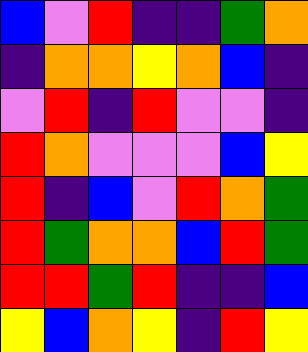[["blue", "violet", "red", "indigo", "indigo", "green", "orange"], ["indigo", "orange", "orange", "yellow", "orange", "blue", "indigo"], ["violet", "red", "indigo", "red", "violet", "violet", "indigo"], ["red", "orange", "violet", "violet", "violet", "blue", "yellow"], ["red", "indigo", "blue", "violet", "red", "orange", "green"], ["red", "green", "orange", "orange", "blue", "red", "green"], ["red", "red", "green", "red", "indigo", "indigo", "blue"], ["yellow", "blue", "orange", "yellow", "indigo", "red", "yellow"]]